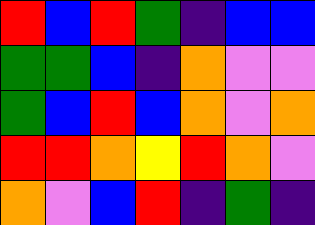[["red", "blue", "red", "green", "indigo", "blue", "blue"], ["green", "green", "blue", "indigo", "orange", "violet", "violet"], ["green", "blue", "red", "blue", "orange", "violet", "orange"], ["red", "red", "orange", "yellow", "red", "orange", "violet"], ["orange", "violet", "blue", "red", "indigo", "green", "indigo"]]